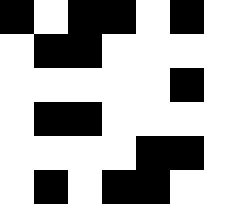[["black", "white", "black", "black", "white", "black", "white"], ["white", "black", "black", "white", "white", "white", "white"], ["white", "white", "white", "white", "white", "black", "white"], ["white", "black", "black", "white", "white", "white", "white"], ["white", "white", "white", "white", "black", "black", "white"], ["white", "black", "white", "black", "black", "white", "white"]]